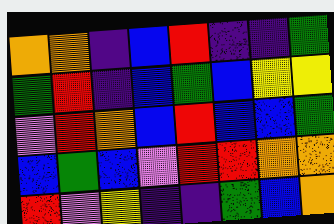[["orange", "orange", "indigo", "blue", "red", "indigo", "indigo", "green"], ["green", "red", "indigo", "blue", "green", "blue", "yellow", "yellow"], ["violet", "red", "orange", "blue", "red", "blue", "blue", "green"], ["blue", "green", "blue", "violet", "red", "red", "orange", "orange"], ["red", "violet", "yellow", "indigo", "indigo", "green", "blue", "orange"]]